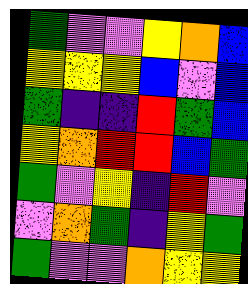[["green", "violet", "violet", "yellow", "orange", "blue"], ["yellow", "yellow", "yellow", "blue", "violet", "blue"], ["green", "indigo", "indigo", "red", "green", "blue"], ["yellow", "orange", "red", "red", "blue", "green"], ["green", "violet", "yellow", "indigo", "red", "violet"], ["violet", "orange", "green", "indigo", "yellow", "green"], ["green", "violet", "violet", "orange", "yellow", "yellow"]]